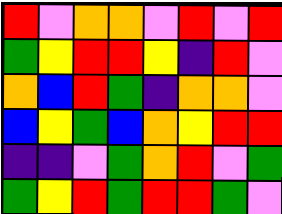[["red", "violet", "orange", "orange", "violet", "red", "violet", "red"], ["green", "yellow", "red", "red", "yellow", "indigo", "red", "violet"], ["orange", "blue", "red", "green", "indigo", "orange", "orange", "violet"], ["blue", "yellow", "green", "blue", "orange", "yellow", "red", "red"], ["indigo", "indigo", "violet", "green", "orange", "red", "violet", "green"], ["green", "yellow", "red", "green", "red", "red", "green", "violet"]]